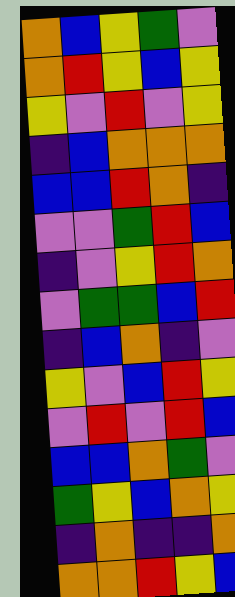[["orange", "blue", "yellow", "green", "violet"], ["orange", "red", "yellow", "blue", "yellow"], ["yellow", "violet", "red", "violet", "yellow"], ["indigo", "blue", "orange", "orange", "orange"], ["blue", "blue", "red", "orange", "indigo"], ["violet", "violet", "green", "red", "blue"], ["indigo", "violet", "yellow", "red", "orange"], ["violet", "green", "green", "blue", "red"], ["indigo", "blue", "orange", "indigo", "violet"], ["yellow", "violet", "blue", "red", "yellow"], ["violet", "red", "violet", "red", "blue"], ["blue", "blue", "orange", "green", "violet"], ["green", "yellow", "blue", "orange", "yellow"], ["indigo", "orange", "indigo", "indigo", "orange"], ["orange", "orange", "red", "yellow", "blue"]]